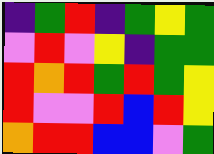[["indigo", "green", "red", "indigo", "green", "yellow", "green"], ["violet", "red", "violet", "yellow", "indigo", "green", "green"], ["red", "orange", "red", "green", "red", "green", "yellow"], ["red", "violet", "violet", "red", "blue", "red", "yellow"], ["orange", "red", "red", "blue", "blue", "violet", "green"]]